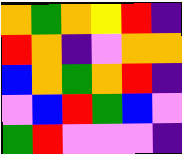[["orange", "green", "orange", "yellow", "red", "indigo"], ["red", "orange", "indigo", "violet", "orange", "orange"], ["blue", "orange", "green", "orange", "red", "indigo"], ["violet", "blue", "red", "green", "blue", "violet"], ["green", "red", "violet", "violet", "violet", "indigo"]]